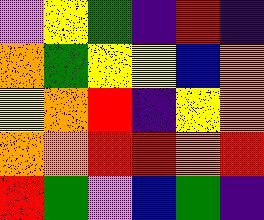[["violet", "yellow", "green", "indigo", "red", "indigo"], ["orange", "green", "yellow", "yellow", "blue", "orange"], ["yellow", "orange", "red", "indigo", "yellow", "orange"], ["orange", "orange", "red", "red", "orange", "red"], ["red", "green", "violet", "blue", "green", "indigo"]]